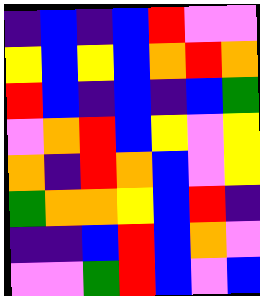[["indigo", "blue", "indigo", "blue", "red", "violet", "violet"], ["yellow", "blue", "yellow", "blue", "orange", "red", "orange"], ["red", "blue", "indigo", "blue", "indigo", "blue", "green"], ["violet", "orange", "red", "blue", "yellow", "violet", "yellow"], ["orange", "indigo", "red", "orange", "blue", "violet", "yellow"], ["green", "orange", "orange", "yellow", "blue", "red", "indigo"], ["indigo", "indigo", "blue", "red", "blue", "orange", "violet"], ["violet", "violet", "green", "red", "blue", "violet", "blue"]]